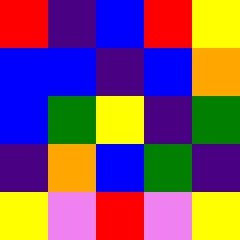[["red", "indigo", "blue", "red", "yellow"], ["blue", "blue", "indigo", "blue", "orange"], ["blue", "green", "yellow", "indigo", "green"], ["indigo", "orange", "blue", "green", "indigo"], ["yellow", "violet", "red", "violet", "yellow"]]